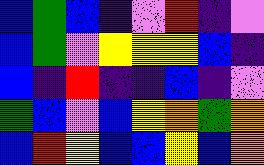[["blue", "green", "blue", "indigo", "violet", "red", "indigo", "violet"], ["blue", "green", "violet", "yellow", "yellow", "yellow", "blue", "indigo"], ["blue", "indigo", "red", "indigo", "indigo", "blue", "indigo", "violet"], ["green", "blue", "violet", "blue", "yellow", "orange", "green", "orange"], ["blue", "red", "yellow", "blue", "blue", "yellow", "blue", "orange"]]